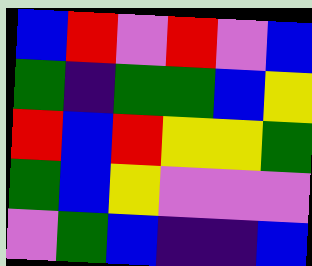[["blue", "red", "violet", "red", "violet", "blue"], ["green", "indigo", "green", "green", "blue", "yellow"], ["red", "blue", "red", "yellow", "yellow", "green"], ["green", "blue", "yellow", "violet", "violet", "violet"], ["violet", "green", "blue", "indigo", "indigo", "blue"]]